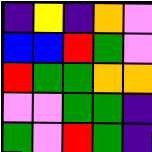[["indigo", "yellow", "indigo", "orange", "violet"], ["blue", "blue", "red", "green", "violet"], ["red", "green", "green", "orange", "orange"], ["violet", "violet", "green", "green", "indigo"], ["green", "violet", "red", "green", "indigo"]]